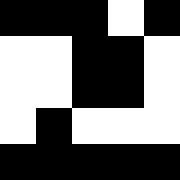[["black", "black", "black", "white", "black"], ["white", "white", "black", "black", "white"], ["white", "white", "black", "black", "white"], ["white", "black", "white", "white", "white"], ["black", "black", "black", "black", "black"]]